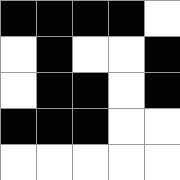[["black", "black", "black", "black", "white"], ["white", "black", "white", "white", "black"], ["white", "black", "black", "white", "black"], ["black", "black", "black", "white", "white"], ["white", "white", "white", "white", "white"]]